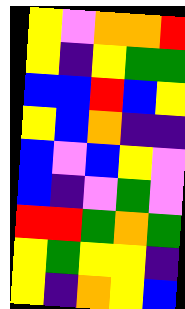[["yellow", "violet", "orange", "orange", "red"], ["yellow", "indigo", "yellow", "green", "green"], ["blue", "blue", "red", "blue", "yellow"], ["yellow", "blue", "orange", "indigo", "indigo"], ["blue", "violet", "blue", "yellow", "violet"], ["blue", "indigo", "violet", "green", "violet"], ["red", "red", "green", "orange", "green"], ["yellow", "green", "yellow", "yellow", "indigo"], ["yellow", "indigo", "orange", "yellow", "blue"]]